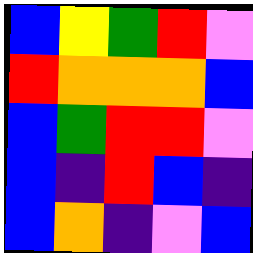[["blue", "yellow", "green", "red", "violet"], ["red", "orange", "orange", "orange", "blue"], ["blue", "green", "red", "red", "violet"], ["blue", "indigo", "red", "blue", "indigo"], ["blue", "orange", "indigo", "violet", "blue"]]